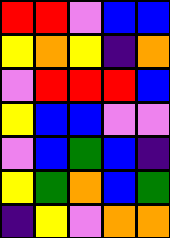[["red", "red", "violet", "blue", "blue"], ["yellow", "orange", "yellow", "indigo", "orange"], ["violet", "red", "red", "red", "blue"], ["yellow", "blue", "blue", "violet", "violet"], ["violet", "blue", "green", "blue", "indigo"], ["yellow", "green", "orange", "blue", "green"], ["indigo", "yellow", "violet", "orange", "orange"]]